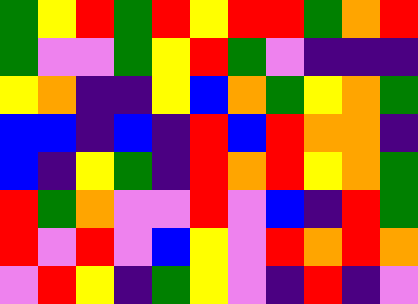[["green", "yellow", "red", "green", "red", "yellow", "red", "red", "green", "orange", "red"], ["green", "violet", "violet", "green", "yellow", "red", "green", "violet", "indigo", "indigo", "indigo"], ["yellow", "orange", "indigo", "indigo", "yellow", "blue", "orange", "green", "yellow", "orange", "green"], ["blue", "blue", "indigo", "blue", "indigo", "red", "blue", "red", "orange", "orange", "indigo"], ["blue", "indigo", "yellow", "green", "indigo", "red", "orange", "red", "yellow", "orange", "green"], ["red", "green", "orange", "violet", "violet", "red", "violet", "blue", "indigo", "red", "green"], ["red", "violet", "red", "violet", "blue", "yellow", "violet", "red", "orange", "red", "orange"], ["violet", "red", "yellow", "indigo", "green", "yellow", "violet", "indigo", "red", "indigo", "violet"]]